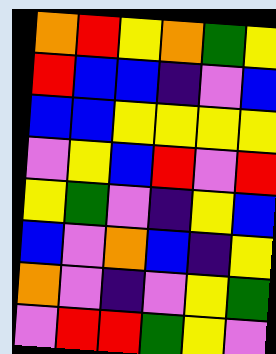[["orange", "red", "yellow", "orange", "green", "yellow"], ["red", "blue", "blue", "indigo", "violet", "blue"], ["blue", "blue", "yellow", "yellow", "yellow", "yellow"], ["violet", "yellow", "blue", "red", "violet", "red"], ["yellow", "green", "violet", "indigo", "yellow", "blue"], ["blue", "violet", "orange", "blue", "indigo", "yellow"], ["orange", "violet", "indigo", "violet", "yellow", "green"], ["violet", "red", "red", "green", "yellow", "violet"]]